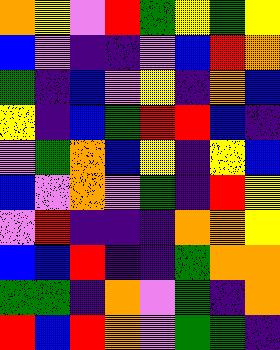[["orange", "yellow", "violet", "red", "green", "yellow", "green", "yellow"], ["blue", "violet", "indigo", "indigo", "violet", "blue", "red", "orange"], ["green", "indigo", "blue", "violet", "yellow", "indigo", "orange", "blue"], ["yellow", "indigo", "blue", "green", "red", "red", "blue", "indigo"], ["violet", "green", "orange", "blue", "yellow", "indigo", "yellow", "blue"], ["blue", "violet", "orange", "violet", "green", "indigo", "red", "yellow"], ["violet", "red", "indigo", "indigo", "indigo", "orange", "orange", "yellow"], ["blue", "blue", "red", "indigo", "indigo", "green", "orange", "orange"], ["green", "green", "indigo", "orange", "violet", "green", "indigo", "orange"], ["red", "blue", "red", "orange", "violet", "green", "green", "indigo"]]